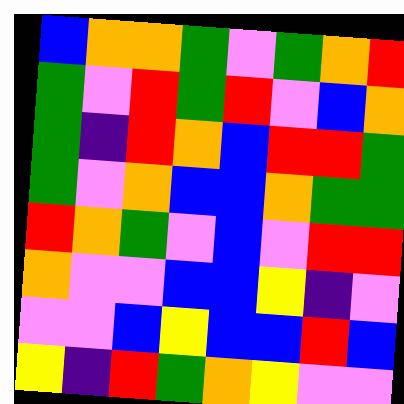[["blue", "orange", "orange", "green", "violet", "green", "orange", "red"], ["green", "violet", "red", "green", "red", "violet", "blue", "orange"], ["green", "indigo", "red", "orange", "blue", "red", "red", "green"], ["green", "violet", "orange", "blue", "blue", "orange", "green", "green"], ["red", "orange", "green", "violet", "blue", "violet", "red", "red"], ["orange", "violet", "violet", "blue", "blue", "yellow", "indigo", "violet"], ["violet", "violet", "blue", "yellow", "blue", "blue", "red", "blue"], ["yellow", "indigo", "red", "green", "orange", "yellow", "violet", "violet"]]